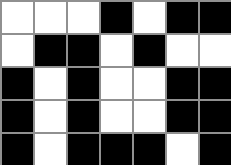[["white", "white", "white", "black", "white", "black", "black"], ["white", "black", "black", "white", "black", "white", "white"], ["black", "white", "black", "white", "white", "black", "black"], ["black", "white", "black", "white", "white", "black", "black"], ["black", "white", "black", "black", "black", "white", "black"]]